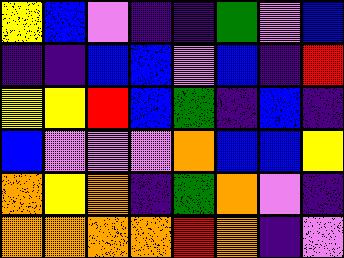[["yellow", "blue", "violet", "indigo", "indigo", "green", "violet", "blue"], ["indigo", "indigo", "blue", "blue", "violet", "blue", "indigo", "red"], ["yellow", "yellow", "red", "blue", "green", "indigo", "blue", "indigo"], ["blue", "violet", "violet", "violet", "orange", "blue", "blue", "yellow"], ["orange", "yellow", "orange", "indigo", "green", "orange", "violet", "indigo"], ["orange", "orange", "orange", "orange", "red", "orange", "indigo", "violet"]]